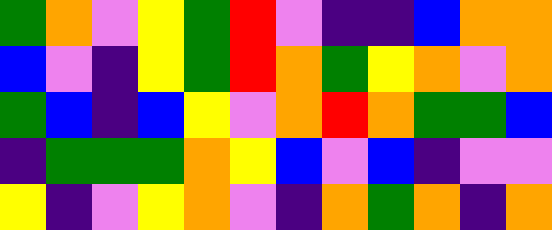[["green", "orange", "violet", "yellow", "green", "red", "violet", "indigo", "indigo", "blue", "orange", "orange"], ["blue", "violet", "indigo", "yellow", "green", "red", "orange", "green", "yellow", "orange", "violet", "orange"], ["green", "blue", "indigo", "blue", "yellow", "violet", "orange", "red", "orange", "green", "green", "blue"], ["indigo", "green", "green", "green", "orange", "yellow", "blue", "violet", "blue", "indigo", "violet", "violet"], ["yellow", "indigo", "violet", "yellow", "orange", "violet", "indigo", "orange", "green", "orange", "indigo", "orange"]]